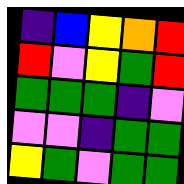[["indigo", "blue", "yellow", "orange", "red"], ["red", "violet", "yellow", "green", "red"], ["green", "green", "green", "indigo", "violet"], ["violet", "violet", "indigo", "green", "green"], ["yellow", "green", "violet", "green", "green"]]